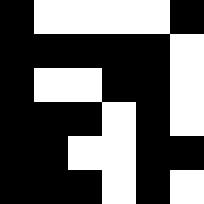[["black", "white", "white", "white", "white", "black"], ["black", "black", "black", "black", "black", "white"], ["black", "white", "white", "black", "black", "white"], ["black", "black", "black", "white", "black", "white"], ["black", "black", "white", "white", "black", "black"], ["black", "black", "black", "white", "black", "white"]]